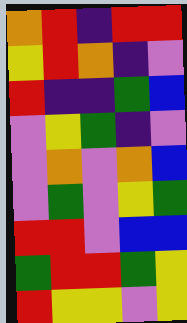[["orange", "red", "indigo", "red", "red"], ["yellow", "red", "orange", "indigo", "violet"], ["red", "indigo", "indigo", "green", "blue"], ["violet", "yellow", "green", "indigo", "violet"], ["violet", "orange", "violet", "orange", "blue"], ["violet", "green", "violet", "yellow", "green"], ["red", "red", "violet", "blue", "blue"], ["green", "red", "red", "green", "yellow"], ["red", "yellow", "yellow", "violet", "yellow"]]